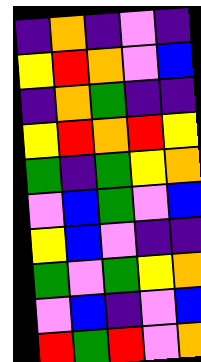[["indigo", "orange", "indigo", "violet", "indigo"], ["yellow", "red", "orange", "violet", "blue"], ["indigo", "orange", "green", "indigo", "indigo"], ["yellow", "red", "orange", "red", "yellow"], ["green", "indigo", "green", "yellow", "orange"], ["violet", "blue", "green", "violet", "blue"], ["yellow", "blue", "violet", "indigo", "indigo"], ["green", "violet", "green", "yellow", "orange"], ["violet", "blue", "indigo", "violet", "blue"], ["red", "green", "red", "violet", "orange"]]